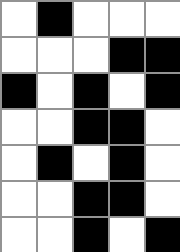[["white", "black", "white", "white", "white"], ["white", "white", "white", "black", "black"], ["black", "white", "black", "white", "black"], ["white", "white", "black", "black", "white"], ["white", "black", "white", "black", "white"], ["white", "white", "black", "black", "white"], ["white", "white", "black", "white", "black"]]